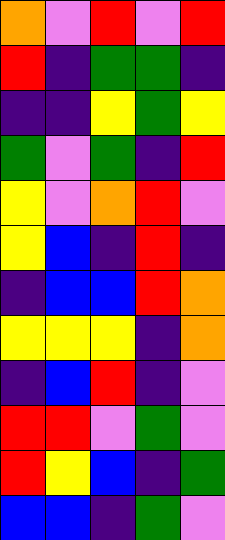[["orange", "violet", "red", "violet", "red"], ["red", "indigo", "green", "green", "indigo"], ["indigo", "indigo", "yellow", "green", "yellow"], ["green", "violet", "green", "indigo", "red"], ["yellow", "violet", "orange", "red", "violet"], ["yellow", "blue", "indigo", "red", "indigo"], ["indigo", "blue", "blue", "red", "orange"], ["yellow", "yellow", "yellow", "indigo", "orange"], ["indigo", "blue", "red", "indigo", "violet"], ["red", "red", "violet", "green", "violet"], ["red", "yellow", "blue", "indigo", "green"], ["blue", "blue", "indigo", "green", "violet"]]